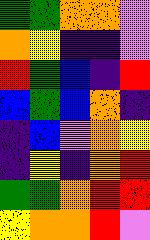[["green", "green", "orange", "orange", "violet"], ["orange", "yellow", "indigo", "indigo", "violet"], ["red", "green", "blue", "indigo", "red"], ["blue", "green", "blue", "orange", "indigo"], ["indigo", "blue", "violet", "orange", "yellow"], ["indigo", "yellow", "indigo", "orange", "red"], ["green", "green", "orange", "red", "red"], ["yellow", "orange", "orange", "red", "violet"]]